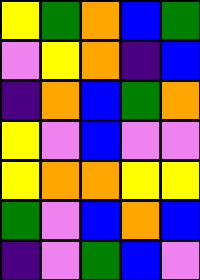[["yellow", "green", "orange", "blue", "green"], ["violet", "yellow", "orange", "indigo", "blue"], ["indigo", "orange", "blue", "green", "orange"], ["yellow", "violet", "blue", "violet", "violet"], ["yellow", "orange", "orange", "yellow", "yellow"], ["green", "violet", "blue", "orange", "blue"], ["indigo", "violet", "green", "blue", "violet"]]